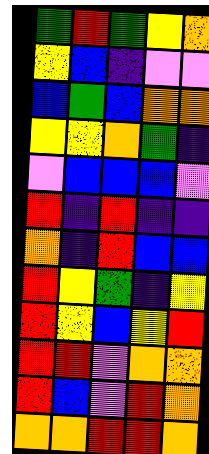[["green", "red", "green", "yellow", "orange"], ["yellow", "blue", "indigo", "violet", "violet"], ["blue", "green", "blue", "orange", "orange"], ["yellow", "yellow", "orange", "green", "indigo"], ["violet", "blue", "blue", "blue", "violet"], ["red", "indigo", "red", "indigo", "indigo"], ["orange", "indigo", "red", "blue", "blue"], ["red", "yellow", "green", "indigo", "yellow"], ["red", "yellow", "blue", "yellow", "red"], ["red", "red", "violet", "orange", "orange"], ["red", "blue", "violet", "red", "orange"], ["orange", "orange", "red", "red", "orange"]]